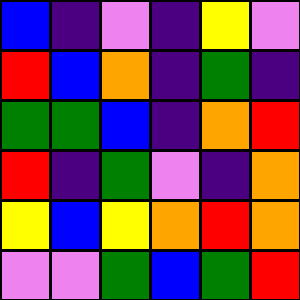[["blue", "indigo", "violet", "indigo", "yellow", "violet"], ["red", "blue", "orange", "indigo", "green", "indigo"], ["green", "green", "blue", "indigo", "orange", "red"], ["red", "indigo", "green", "violet", "indigo", "orange"], ["yellow", "blue", "yellow", "orange", "red", "orange"], ["violet", "violet", "green", "blue", "green", "red"]]